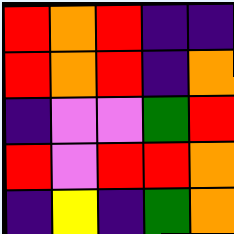[["red", "orange", "red", "indigo", "indigo"], ["red", "orange", "red", "indigo", "orange"], ["indigo", "violet", "violet", "green", "red"], ["red", "violet", "red", "red", "orange"], ["indigo", "yellow", "indigo", "green", "orange"]]